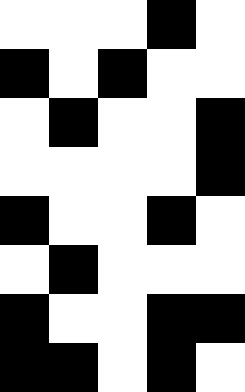[["white", "white", "white", "black", "white"], ["black", "white", "black", "white", "white"], ["white", "black", "white", "white", "black"], ["white", "white", "white", "white", "black"], ["black", "white", "white", "black", "white"], ["white", "black", "white", "white", "white"], ["black", "white", "white", "black", "black"], ["black", "black", "white", "black", "white"]]